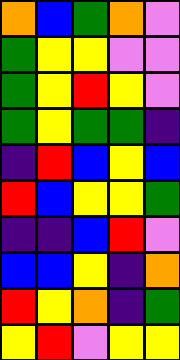[["orange", "blue", "green", "orange", "violet"], ["green", "yellow", "yellow", "violet", "violet"], ["green", "yellow", "red", "yellow", "violet"], ["green", "yellow", "green", "green", "indigo"], ["indigo", "red", "blue", "yellow", "blue"], ["red", "blue", "yellow", "yellow", "green"], ["indigo", "indigo", "blue", "red", "violet"], ["blue", "blue", "yellow", "indigo", "orange"], ["red", "yellow", "orange", "indigo", "green"], ["yellow", "red", "violet", "yellow", "yellow"]]